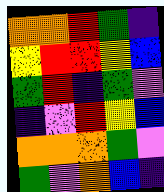[["orange", "orange", "red", "green", "indigo"], ["yellow", "red", "red", "yellow", "blue"], ["green", "red", "indigo", "green", "violet"], ["indigo", "violet", "red", "yellow", "blue"], ["orange", "orange", "orange", "green", "violet"], ["green", "violet", "orange", "blue", "indigo"]]